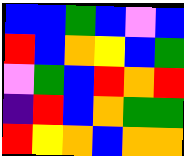[["blue", "blue", "green", "blue", "violet", "blue"], ["red", "blue", "orange", "yellow", "blue", "green"], ["violet", "green", "blue", "red", "orange", "red"], ["indigo", "red", "blue", "orange", "green", "green"], ["red", "yellow", "orange", "blue", "orange", "orange"]]